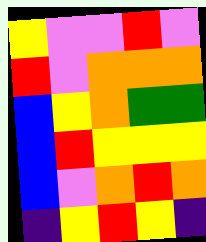[["yellow", "violet", "violet", "red", "violet"], ["red", "violet", "orange", "orange", "orange"], ["blue", "yellow", "orange", "green", "green"], ["blue", "red", "yellow", "yellow", "yellow"], ["blue", "violet", "orange", "red", "orange"], ["indigo", "yellow", "red", "yellow", "indigo"]]